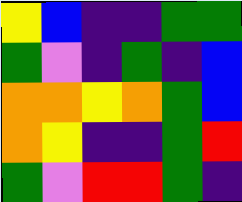[["yellow", "blue", "indigo", "indigo", "green", "green"], ["green", "violet", "indigo", "green", "indigo", "blue"], ["orange", "orange", "yellow", "orange", "green", "blue"], ["orange", "yellow", "indigo", "indigo", "green", "red"], ["green", "violet", "red", "red", "green", "indigo"]]